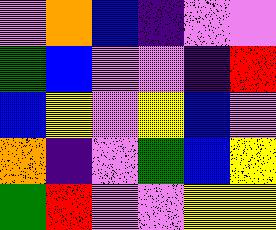[["violet", "orange", "blue", "indigo", "violet", "violet"], ["green", "blue", "violet", "violet", "indigo", "red"], ["blue", "yellow", "violet", "yellow", "blue", "violet"], ["orange", "indigo", "violet", "green", "blue", "yellow"], ["green", "red", "violet", "violet", "yellow", "yellow"]]